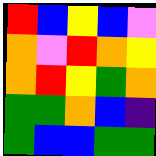[["red", "blue", "yellow", "blue", "violet"], ["orange", "violet", "red", "orange", "yellow"], ["orange", "red", "yellow", "green", "orange"], ["green", "green", "orange", "blue", "indigo"], ["green", "blue", "blue", "green", "green"]]